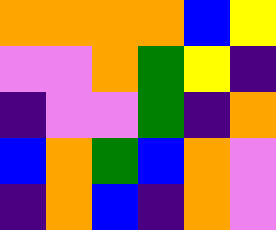[["orange", "orange", "orange", "orange", "blue", "yellow"], ["violet", "violet", "orange", "green", "yellow", "indigo"], ["indigo", "violet", "violet", "green", "indigo", "orange"], ["blue", "orange", "green", "blue", "orange", "violet"], ["indigo", "orange", "blue", "indigo", "orange", "violet"]]